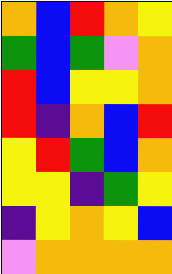[["orange", "blue", "red", "orange", "yellow"], ["green", "blue", "green", "violet", "orange"], ["red", "blue", "yellow", "yellow", "orange"], ["red", "indigo", "orange", "blue", "red"], ["yellow", "red", "green", "blue", "orange"], ["yellow", "yellow", "indigo", "green", "yellow"], ["indigo", "yellow", "orange", "yellow", "blue"], ["violet", "orange", "orange", "orange", "orange"]]